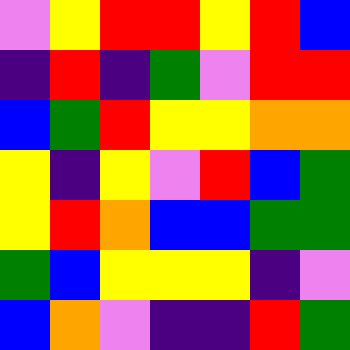[["violet", "yellow", "red", "red", "yellow", "red", "blue"], ["indigo", "red", "indigo", "green", "violet", "red", "red"], ["blue", "green", "red", "yellow", "yellow", "orange", "orange"], ["yellow", "indigo", "yellow", "violet", "red", "blue", "green"], ["yellow", "red", "orange", "blue", "blue", "green", "green"], ["green", "blue", "yellow", "yellow", "yellow", "indigo", "violet"], ["blue", "orange", "violet", "indigo", "indigo", "red", "green"]]